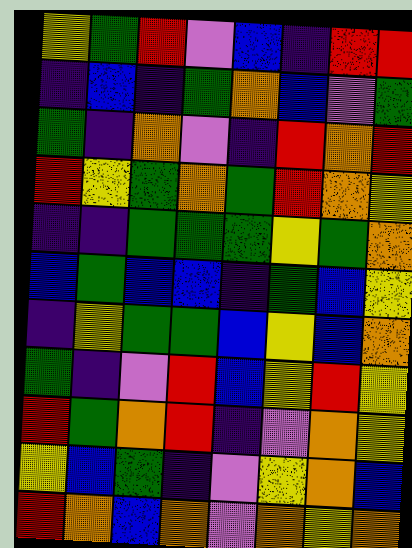[["yellow", "green", "red", "violet", "blue", "indigo", "red", "red"], ["indigo", "blue", "indigo", "green", "orange", "blue", "violet", "green"], ["green", "indigo", "orange", "violet", "indigo", "red", "orange", "red"], ["red", "yellow", "green", "orange", "green", "red", "orange", "yellow"], ["indigo", "indigo", "green", "green", "green", "yellow", "green", "orange"], ["blue", "green", "blue", "blue", "indigo", "green", "blue", "yellow"], ["indigo", "yellow", "green", "green", "blue", "yellow", "blue", "orange"], ["green", "indigo", "violet", "red", "blue", "yellow", "red", "yellow"], ["red", "green", "orange", "red", "indigo", "violet", "orange", "yellow"], ["yellow", "blue", "green", "indigo", "violet", "yellow", "orange", "blue"], ["red", "orange", "blue", "orange", "violet", "orange", "yellow", "orange"]]